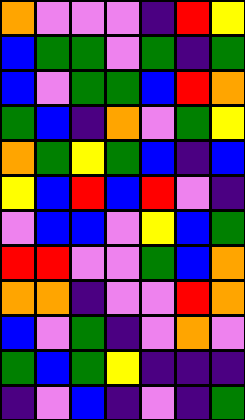[["orange", "violet", "violet", "violet", "indigo", "red", "yellow"], ["blue", "green", "green", "violet", "green", "indigo", "green"], ["blue", "violet", "green", "green", "blue", "red", "orange"], ["green", "blue", "indigo", "orange", "violet", "green", "yellow"], ["orange", "green", "yellow", "green", "blue", "indigo", "blue"], ["yellow", "blue", "red", "blue", "red", "violet", "indigo"], ["violet", "blue", "blue", "violet", "yellow", "blue", "green"], ["red", "red", "violet", "violet", "green", "blue", "orange"], ["orange", "orange", "indigo", "violet", "violet", "red", "orange"], ["blue", "violet", "green", "indigo", "violet", "orange", "violet"], ["green", "blue", "green", "yellow", "indigo", "indigo", "indigo"], ["indigo", "violet", "blue", "indigo", "violet", "indigo", "green"]]